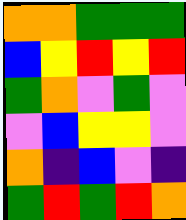[["orange", "orange", "green", "green", "green"], ["blue", "yellow", "red", "yellow", "red"], ["green", "orange", "violet", "green", "violet"], ["violet", "blue", "yellow", "yellow", "violet"], ["orange", "indigo", "blue", "violet", "indigo"], ["green", "red", "green", "red", "orange"]]